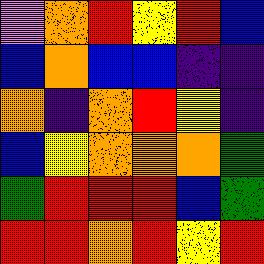[["violet", "orange", "red", "yellow", "red", "blue"], ["blue", "orange", "blue", "blue", "indigo", "indigo"], ["orange", "indigo", "orange", "red", "yellow", "indigo"], ["blue", "yellow", "orange", "orange", "orange", "green"], ["green", "red", "red", "red", "blue", "green"], ["red", "red", "orange", "red", "yellow", "red"]]